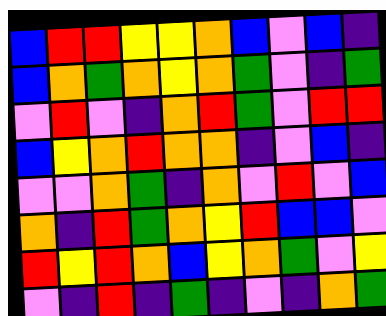[["blue", "red", "red", "yellow", "yellow", "orange", "blue", "violet", "blue", "indigo"], ["blue", "orange", "green", "orange", "yellow", "orange", "green", "violet", "indigo", "green"], ["violet", "red", "violet", "indigo", "orange", "red", "green", "violet", "red", "red"], ["blue", "yellow", "orange", "red", "orange", "orange", "indigo", "violet", "blue", "indigo"], ["violet", "violet", "orange", "green", "indigo", "orange", "violet", "red", "violet", "blue"], ["orange", "indigo", "red", "green", "orange", "yellow", "red", "blue", "blue", "violet"], ["red", "yellow", "red", "orange", "blue", "yellow", "orange", "green", "violet", "yellow"], ["violet", "indigo", "red", "indigo", "green", "indigo", "violet", "indigo", "orange", "green"]]